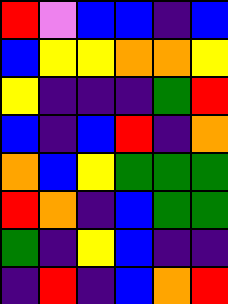[["red", "violet", "blue", "blue", "indigo", "blue"], ["blue", "yellow", "yellow", "orange", "orange", "yellow"], ["yellow", "indigo", "indigo", "indigo", "green", "red"], ["blue", "indigo", "blue", "red", "indigo", "orange"], ["orange", "blue", "yellow", "green", "green", "green"], ["red", "orange", "indigo", "blue", "green", "green"], ["green", "indigo", "yellow", "blue", "indigo", "indigo"], ["indigo", "red", "indigo", "blue", "orange", "red"]]